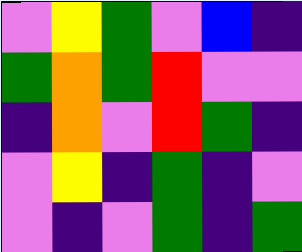[["violet", "yellow", "green", "violet", "blue", "indigo"], ["green", "orange", "green", "red", "violet", "violet"], ["indigo", "orange", "violet", "red", "green", "indigo"], ["violet", "yellow", "indigo", "green", "indigo", "violet"], ["violet", "indigo", "violet", "green", "indigo", "green"]]